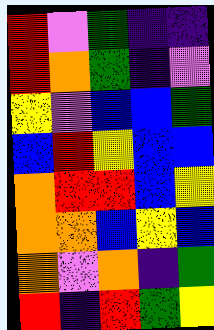[["red", "violet", "green", "indigo", "indigo"], ["red", "orange", "green", "indigo", "violet"], ["yellow", "violet", "blue", "blue", "green"], ["blue", "red", "yellow", "blue", "blue"], ["orange", "red", "red", "blue", "yellow"], ["orange", "orange", "blue", "yellow", "blue"], ["orange", "violet", "orange", "indigo", "green"], ["red", "indigo", "red", "green", "yellow"]]